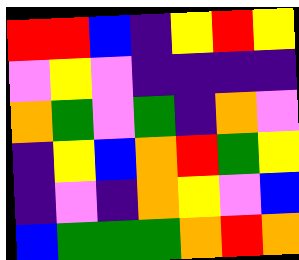[["red", "red", "blue", "indigo", "yellow", "red", "yellow"], ["violet", "yellow", "violet", "indigo", "indigo", "indigo", "indigo"], ["orange", "green", "violet", "green", "indigo", "orange", "violet"], ["indigo", "yellow", "blue", "orange", "red", "green", "yellow"], ["indigo", "violet", "indigo", "orange", "yellow", "violet", "blue"], ["blue", "green", "green", "green", "orange", "red", "orange"]]